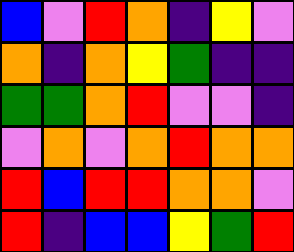[["blue", "violet", "red", "orange", "indigo", "yellow", "violet"], ["orange", "indigo", "orange", "yellow", "green", "indigo", "indigo"], ["green", "green", "orange", "red", "violet", "violet", "indigo"], ["violet", "orange", "violet", "orange", "red", "orange", "orange"], ["red", "blue", "red", "red", "orange", "orange", "violet"], ["red", "indigo", "blue", "blue", "yellow", "green", "red"]]